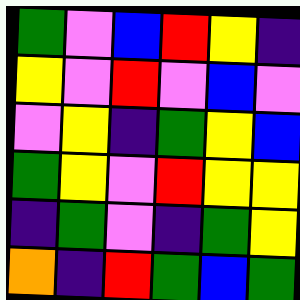[["green", "violet", "blue", "red", "yellow", "indigo"], ["yellow", "violet", "red", "violet", "blue", "violet"], ["violet", "yellow", "indigo", "green", "yellow", "blue"], ["green", "yellow", "violet", "red", "yellow", "yellow"], ["indigo", "green", "violet", "indigo", "green", "yellow"], ["orange", "indigo", "red", "green", "blue", "green"]]